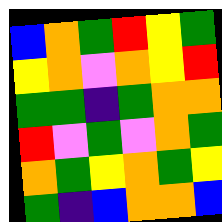[["blue", "orange", "green", "red", "yellow", "green"], ["yellow", "orange", "violet", "orange", "yellow", "red"], ["green", "green", "indigo", "green", "orange", "orange"], ["red", "violet", "green", "violet", "orange", "green"], ["orange", "green", "yellow", "orange", "green", "yellow"], ["green", "indigo", "blue", "orange", "orange", "blue"]]